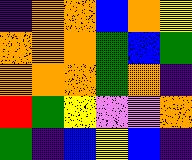[["indigo", "orange", "orange", "blue", "orange", "yellow"], ["orange", "orange", "orange", "green", "blue", "green"], ["orange", "orange", "orange", "green", "orange", "indigo"], ["red", "green", "yellow", "violet", "violet", "orange"], ["green", "indigo", "blue", "yellow", "blue", "indigo"]]